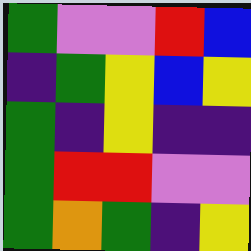[["green", "violet", "violet", "red", "blue"], ["indigo", "green", "yellow", "blue", "yellow"], ["green", "indigo", "yellow", "indigo", "indigo"], ["green", "red", "red", "violet", "violet"], ["green", "orange", "green", "indigo", "yellow"]]